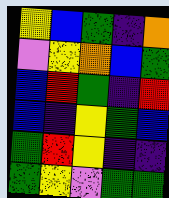[["yellow", "blue", "green", "indigo", "orange"], ["violet", "yellow", "orange", "blue", "green"], ["blue", "red", "green", "indigo", "red"], ["blue", "indigo", "yellow", "green", "blue"], ["green", "red", "yellow", "indigo", "indigo"], ["green", "yellow", "violet", "green", "green"]]